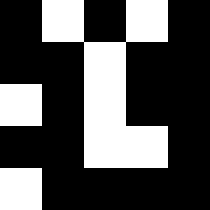[["black", "white", "black", "white", "black"], ["black", "black", "white", "black", "black"], ["white", "black", "white", "black", "black"], ["black", "black", "white", "white", "black"], ["white", "black", "black", "black", "black"]]